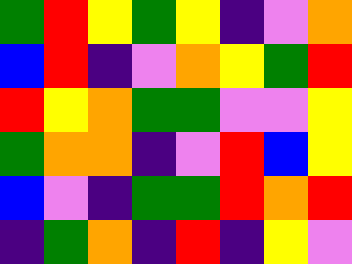[["green", "red", "yellow", "green", "yellow", "indigo", "violet", "orange"], ["blue", "red", "indigo", "violet", "orange", "yellow", "green", "red"], ["red", "yellow", "orange", "green", "green", "violet", "violet", "yellow"], ["green", "orange", "orange", "indigo", "violet", "red", "blue", "yellow"], ["blue", "violet", "indigo", "green", "green", "red", "orange", "red"], ["indigo", "green", "orange", "indigo", "red", "indigo", "yellow", "violet"]]